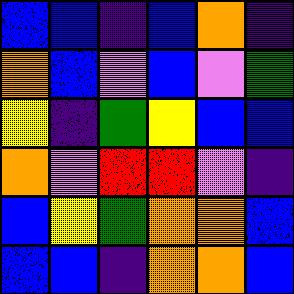[["blue", "blue", "indigo", "blue", "orange", "indigo"], ["orange", "blue", "violet", "blue", "violet", "green"], ["yellow", "indigo", "green", "yellow", "blue", "blue"], ["orange", "violet", "red", "red", "violet", "indigo"], ["blue", "yellow", "green", "orange", "orange", "blue"], ["blue", "blue", "indigo", "orange", "orange", "blue"]]